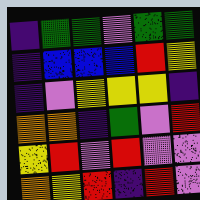[["indigo", "green", "green", "violet", "green", "green"], ["indigo", "blue", "blue", "blue", "red", "yellow"], ["indigo", "violet", "yellow", "yellow", "yellow", "indigo"], ["orange", "orange", "indigo", "green", "violet", "red"], ["yellow", "red", "violet", "red", "violet", "violet"], ["orange", "yellow", "red", "indigo", "red", "violet"]]